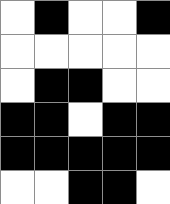[["white", "black", "white", "white", "black"], ["white", "white", "white", "white", "white"], ["white", "black", "black", "white", "white"], ["black", "black", "white", "black", "black"], ["black", "black", "black", "black", "black"], ["white", "white", "black", "black", "white"]]